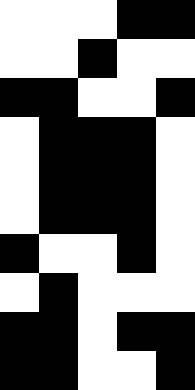[["white", "white", "white", "black", "black"], ["white", "white", "black", "white", "white"], ["black", "black", "white", "white", "black"], ["white", "black", "black", "black", "white"], ["white", "black", "black", "black", "white"], ["white", "black", "black", "black", "white"], ["black", "white", "white", "black", "white"], ["white", "black", "white", "white", "white"], ["black", "black", "white", "black", "black"], ["black", "black", "white", "white", "black"]]